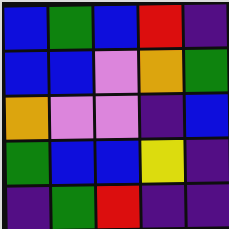[["blue", "green", "blue", "red", "indigo"], ["blue", "blue", "violet", "orange", "green"], ["orange", "violet", "violet", "indigo", "blue"], ["green", "blue", "blue", "yellow", "indigo"], ["indigo", "green", "red", "indigo", "indigo"]]